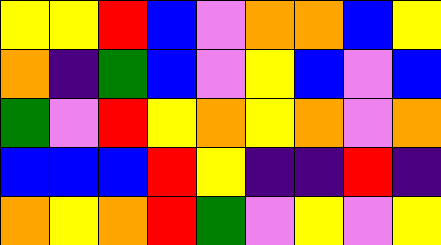[["yellow", "yellow", "red", "blue", "violet", "orange", "orange", "blue", "yellow"], ["orange", "indigo", "green", "blue", "violet", "yellow", "blue", "violet", "blue"], ["green", "violet", "red", "yellow", "orange", "yellow", "orange", "violet", "orange"], ["blue", "blue", "blue", "red", "yellow", "indigo", "indigo", "red", "indigo"], ["orange", "yellow", "orange", "red", "green", "violet", "yellow", "violet", "yellow"]]